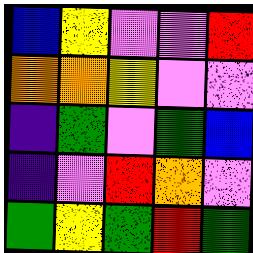[["blue", "yellow", "violet", "violet", "red"], ["orange", "orange", "yellow", "violet", "violet"], ["indigo", "green", "violet", "green", "blue"], ["indigo", "violet", "red", "orange", "violet"], ["green", "yellow", "green", "red", "green"]]